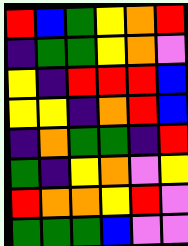[["red", "blue", "green", "yellow", "orange", "red"], ["indigo", "green", "green", "yellow", "orange", "violet"], ["yellow", "indigo", "red", "red", "red", "blue"], ["yellow", "yellow", "indigo", "orange", "red", "blue"], ["indigo", "orange", "green", "green", "indigo", "red"], ["green", "indigo", "yellow", "orange", "violet", "yellow"], ["red", "orange", "orange", "yellow", "red", "violet"], ["green", "green", "green", "blue", "violet", "violet"]]